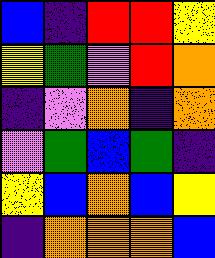[["blue", "indigo", "red", "red", "yellow"], ["yellow", "green", "violet", "red", "orange"], ["indigo", "violet", "orange", "indigo", "orange"], ["violet", "green", "blue", "green", "indigo"], ["yellow", "blue", "orange", "blue", "yellow"], ["indigo", "orange", "orange", "orange", "blue"]]